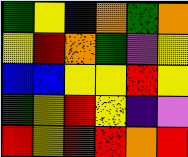[["green", "yellow", "indigo", "orange", "green", "orange"], ["yellow", "red", "orange", "green", "violet", "yellow"], ["blue", "blue", "yellow", "yellow", "red", "yellow"], ["green", "yellow", "red", "yellow", "indigo", "violet"], ["red", "yellow", "red", "red", "orange", "red"]]